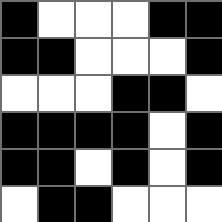[["black", "white", "white", "white", "black", "black"], ["black", "black", "white", "white", "white", "black"], ["white", "white", "white", "black", "black", "white"], ["black", "black", "black", "black", "white", "black"], ["black", "black", "white", "black", "white", "black"], ["white", "black", "black", "white", "white", "white"]]